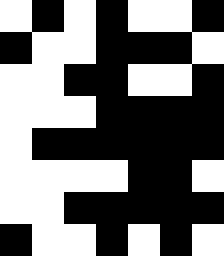[["white", "black", "white", "black", "white", "white", "black"], ["black", "white", "white", "black", "black", "black", "white"], ["white", "white", "black", "black", "white", "white", "black"], ["white", "white", "white", "black", "black", "black", "black"], ["white", "black", "black", "black", "black", "black", "black"], ["white", "white", "white", "white", "black", "black", "white"], ["white", "white", "black", "black", "black", "black", "black"], ["black", "white", "white", "black", "white", "black", "white"]]